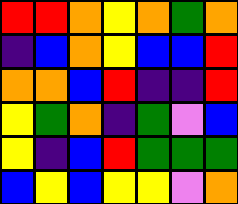[["red", "red", "orange", "yellow", "orange", "green", "orange"], ["indigo", "blue", "orange", "yellow", "blue", "blue", "red"], ["orange", "orange", "blue", "red", "indigo", "indigo", "red"], ["yellow", "green", "orange", "indigo", "green", "violet", "blue"], ["yellow", "indigo", "blue", "red", "green", "green", "green"], ["blue", "yellow", "blue", "yellow", "yellow", "violet", "orange"]]